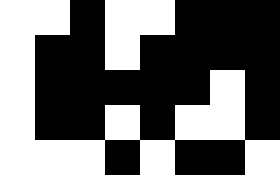[["white", "white", "black", "white", "white", "black", "black", "black"], ["white", "black", "black", "white", "black", "black", "black", "black"], ["white", "black", "black", "black", "black", "black", "white", "black"], ["white", "black", "black", "white", "black", "white", "white", "black"], ["white", "white", "white", "black", "white", "black", "black", "white"]]